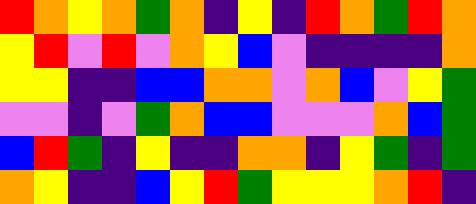[["red", "orange", "yellow", "orange", "green", "orange", "indigo", "yellow", "indigo", "red", "orange", "green", "red", "orange"], ["yellow", "red", "violet", "red", "violet", "orange", "yellow", "blue", "violet", "indigo", "indigo", "indigo", "indigo", "orange"], ["yellow", "yellow", "indigo", "indigo", "blue", "blue", "orange", "orange", "violet", "orange", "blue", "violet", "yellow", "green"], ["violet", "violet", "indigo", "violet", "green", "orange", "blue", "blue", "violet", "violet", "violet", "orange", "blue", "green"], ["blue", "red", "green", "indigo", "yellow", "indigo", "indigo", "orange", "orange", "indigo", "yellow", "green", "indigo", "green"], ["orange", "yellow", "indigo", "indigo", "blue", "yellow", "red", "green", "yellow", "yellow", "yellow", "orange", "red", "indigo"]]